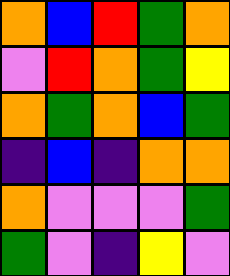[["orange", "blue", "red", "green", "orange"], ["violet", "red", "orange", "green", "yellow"], ["orange", "green", "orange", "blue", "green"], ["indigo", "blue", "indigo", "orange", "orange"], ["orange", "violet", "violet", "violet", "green"], ["green", "violet", "indigo", "yellow", "violet"]]